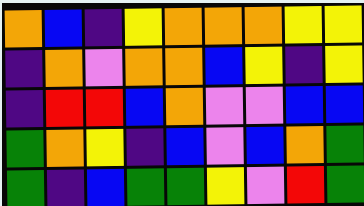[["orange", "blue", "indigo", "yellow", "orange", "orange", "orange", "yellow", "yellow"], ["indigo", "orange", "violet", "orange", "orange", "blue", "yellow", "indigo", "yellow"], ["indigo", "red", "red", "blue", "orange", "violet", "violet", "blue", "blue"], ["green", "orange", "yellow", "indigo", "blue", "violet", "blue", "orange", "green"], ["green", "indigo", "blue", "green", "green", "yellow", "violet", "red", "green"]]